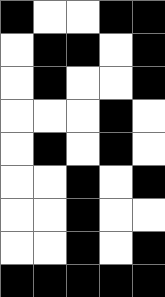[["black", "white", "white", "black", "black"], ["white", "black", "black", "white", "black"], ["white", "black", "white", "white", "black"], ["white", "white", "white", "black", "white"], ["white", "black", "white", "black", "white"], ["white", "white", "black", "white", "black"], ["white", "white", "black", "white", "white"], ["white", "white", "black", "white", "black"], ["black", "black", "black", "black", "black"]]